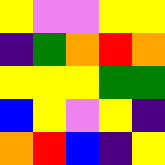[["yellow", "violet", "violet", "yellow", "yellow"], ["indigo", "green", "orange", "red", "orange"], ["yellow", "yellow", "yellow", "green", "green"], ["blue", "yellow", "violet", "yellow", "indigo"], ["orange", "red", "blue", "indigo", "yellow"]]